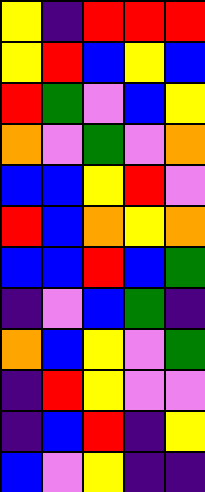[["yellow", "indigo", "red", "red", "red"], ["yellow", "red", "blue", "yellow", "blue"], ["red", "green", "violet", "blue", "yellow"], ["orange", "violet", "green", "violet", "orange"], ["blue", "blue", "yellow", "red", "violet"], ["red", "blue", "orange", "yellow", "orange"], ["blue", "blue", "red", "blue", "green"], ["indigo", "violet", "blue", "green", "indigo"], ["orange", "blue", "yellow", "violet", "green"], ["indigo", "red", "yellow", "violet", "violet"], ["indigo", "blue", "red", "indigo", "yellow"], ["blue", "violet", "yellow", "indigo", "indigo"]]